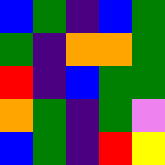[["blue", "green", "indigo", "blue", "green"], ["green", "indigo", "orange", "orange", "green"], ["red", "indigo", "blue", "green", "green"], ["orange", "green", "indigo", "green", "violet"], ["blue", "green", "indigo", "red", "yellow"]]